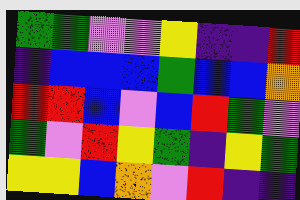[["green", "green", "violet", "violet", "yellow", "indigo", "indigo", "red"], ["indigo", "blue", "blue", "blue", "green", "blue", "blue", "orange"], ["red", "red", "blue", "violet", "blue", "red", "green", "violet"], ["green", "violet", "red", "yellow", "green", "indigo", "yellow", "green"], ["yellow", "yellow", "blue", "orange", "violet", "red", "indigo", "indigo"]]